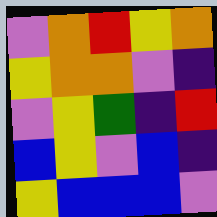[["violet", "orange", "red", "yellow", "orange"], ["yellow", "orange", "orange", "violet", "indigo"], ["violet", "yellow", "green", "indigo", "red"], ["blue", "yellow", "violet", "blue", "indigo"], ["yellow", "blue", "blue", "blue", "violet"]]